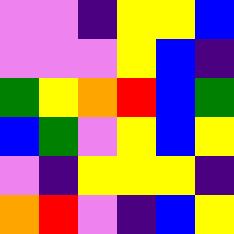[["violet", "violet", "indigo", "yellow", "yellow", "blue"], ["violet", "violet", "violet", "yellow", "blue", "indigo"], ["green", "yellow", "orange", "red", "blue", "green"], ["blue", "green", "violet", "yellow", "blue", "yellow"], ["violet", "indigo", "yellow", "yellow", "yellow", "indigo"], ["orange", "red", "violet", "indigo", "blue", "yellow"]]